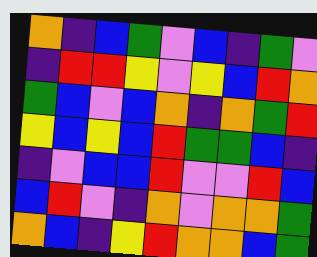[["orange", "indigo", "blue", "green", "violet", "blue", "indigo", "green", "violet"], ["indigo", "red", "red", "yellow", "violet", "yellow", "blue", "red", "orange"], ["green", "blue", "violet", "blue", "orange", "indigo", "orange", "green", "red"], ["yellow", "blue", "yellow", "blue", "red", "green", "green", "blue", "indigo"], ["indigo", "violet", "blue", "blue", "red", "violet", "violet", "red", "blue"], ["blue", "red", "violet", "indigo", "orange", "violet", "orange", "orange", "green"], ["orange", "blue", "indigo", "yellow", "red", "orange", "orange", "blue", "green"]]